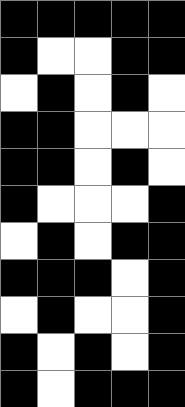[["black", "black", "black", "black", "black"], ["black", "white", "white", "black", "black"], ["white", "black", "white", "black", "white"], ["black", "black", "white", "white", "white"], ["black", "black", "white", "black", "white"], ["black", "white", "white", "white", "black"], ["white", "black", "white", "black", "black"], ["black", "black", "black", "white", "black"], ["white", "black", "white", "white", "black"], ["black", "white", "black", "white", "black"], ["black", "white", "black", "black", "black"]]